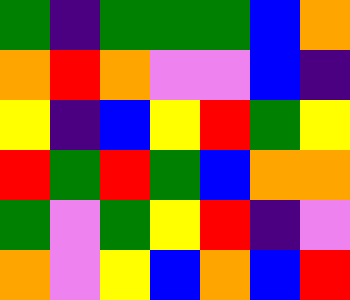[["green", "indigo", "green", "green", "green", "blue", "orange"], ["orange", "red", "orange", "violet", "violet", "blue", "indigo"], ["yellow", "indigo", "blue", "yellow", "red", "green", "yellow"], ["red", "green", "red", "green", "blue", "orange", "orange"], ["green", "violet", "green", "yellow", "red", "indigo", "violet"], ["orange", "violet", "yellow", "blue", "orange", "blue", "red"]]